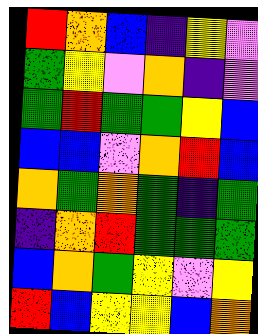[["red", "orange", "blue", "indigo", "yellow", "violet"], ["green", "yellow", "violet", "orange", "indigo", "violet"], ["green", "red", "green", "green", "yellow", "blue"], ["blue", "blue", "violet", "orange", "red", "blue"], ["orange", "green", "orange", "green", "indigo", "green"], ["indigo", "orange", "red", "green", "green", "green"], ["blue", "orange", "green", "yellow", "violet", "yellow"], ["red", "blue", "yellow", "yellow", "blue", "orange"]]